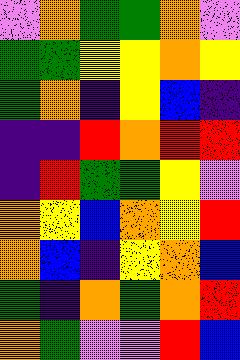[["violet", "orange", "green", "green", "orange", "violet"], ["green", "green", "yellow", "yellow", "orange", "yellow"], ["green", "orange", "indigo", "yellow", "blue", "indigo"], ["indigo", "indigo", "red", "orange", "red", "red"], ["indigo", "red", "green", "green", "yellow", "violet"], ["orange", "yellow", "blue", "orange", "yellow", "red"], ["orange", "blue", "indigo", "yellow", "orange", "blue"], ["green", "indigo", "orange", "green", "orange", "red"], ["orange", "green", "violet", "violet", "red", "blue"]]